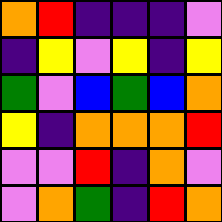[["orange", "red", "indigo", "indigo", "indigo", "violet"], ["indigo", "yellow", "violet", "yellow", "indigo", "yellow"], ["green", "violet", "blue", "green", "blue", "orange"], ["yellow", "indigo", "orange", "orange", "orange", "red"], ["violet", "violet", "red", "indigo", "orange", "violet"], ["violet", "orange", "green", "indigo", "red", "orange"]]